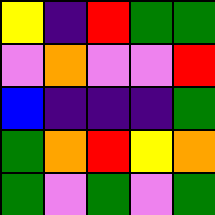[["yellow", "indigo", "red", "green", "green"], ["violet", "orange", "violet", "violet", "red"], ["blue", "indigo", "indigo", "indigo", "green"], ["green", "orange", "red", "yellow", "orange"], ["green", "violet", "green", "violet", "green"]]